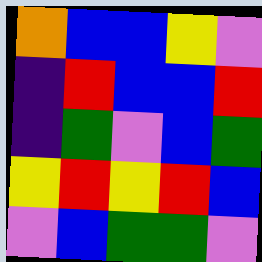[["orange", "blue", "blue", "yellow", "violet"], ["indigo", "red", "blue", "blue", "red"], ["indigo", "green", "violet", "blue", "green"], ["yellow", "red", "yellow", "red", "blue"], ["violet", "blue", "green", "green", "violet"]]